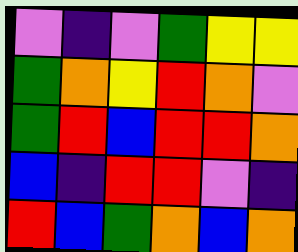[["violet", "indigo", "violet", "green", "yellow", "yellow"], ["green", "orange", "yellow", "red", "orange", "violet"], ["green", "red", "blue", "red", "red", "orange"], ["blue", "indigo", "red", "red", "violet", "indigo"], ["red", "blue", "green", "orange", "blue", "orange"]]